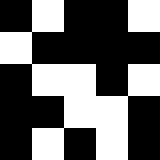[["black", "white", "black", "black", "white"], ["white", "black", "black", "black", "black"], ["black", "white", "white", "black", "white"], ["black", "black", "white", "white", "black"], ["black", "white", "black", "white", "black"]]